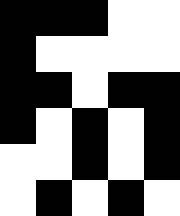[["black", "black", "black", "white", "white"], ["black", "white", "white", "white", "white"], ["black", "black", "white", "black", "black"], ["black", "white", "black", "white", "black"], ["white", "white", "black", "white", "black"], ["white", "black", "white", "black", "white"]]